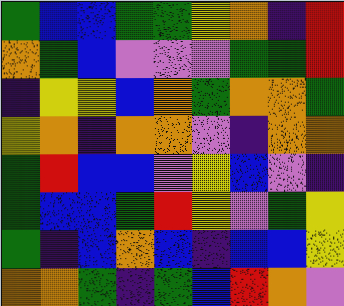[["green", "blue", "blue", "green", "green", "yellow", "orange", "indigo", "red"], ["orange", "green", "blue", "violet", "violet", "violet", "green", "green", "red"], ["indigo", "yellow", "yellow", "blue", "orange", "green", "orange", "orange", "green"], ["yellow", "orange", "indigo", "orange", "orange", "violet", "indigo", "orange", "orange"], ["green", "red", "blue", "blue", "violet", "yellow", "blue", "violet", "indigo"], ["green", "blue", "blue", "green", "red", "yellow", "violet", "green", "yellow"], ["green", "indigo", "blue", "orange", "blue", "indigo", "blue", "blue", "yellow"], ["orange", "orange", "green", "indigo", "green", "blue", "red", "orange", "violet"]]